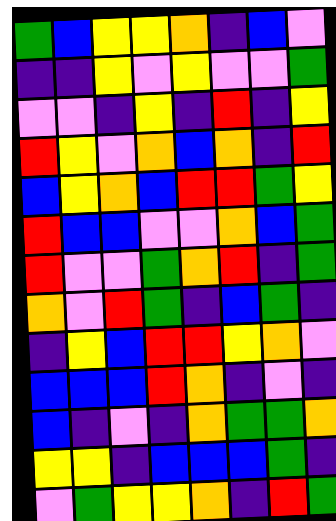[["green", "blue", "yellow", "yellow", "orange", "indigo", "blue", "violet"], ["indigo", "indigo", "yellow", "violet", "yellow", "violet", "violet", "green"], ["violet", "violet", "indigo", "yellow", "indigo", "red", "indigo", "yellow"], ["red", "yellow", "violet", "orange", "blue", "orange", "indigo", "red"], ["blue", "yellow", "orange", "blue", "red", "red", "green", "yellow"], ["red", "blue", "blue", "violet", "violet", "orange", "blue", "green"], ["red", "violet", "violet", "green", "orange", "red", "indigo", "green"], ["orange", "violet", "red", "green", "indigo", "blue", "green", "indigo"], ["indigo", "yellow", "blue", "red", "red", "yellow", "orange", "violet"], ["blue", "blue", "blue", "red", "orange", "indigo", "violet", "indigo"], ["blue", "indigo", "violet", "indigo", "orange", "green", "green", "orange"], ["yellow", "yellow", "indigo", "blue", "blue", "blue", "green", "indigo"], ["violet", "green", "yellow", "yellow", "orange", "indigo", "red", "green"]]